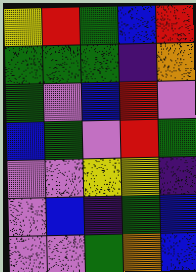[["yellow", "red", "green", "blue", "red"], ["green", "green", "green", "indigo", "orange"], ["green", "violet", "blue", "red", "violet"], ["blue", "green", "violet", "red", "green"], ["violet", "violet", "yellow", "yellow", "indigo"], ["violet", "blue", "indigo", "green", "blue"], ["violet", "violet", "green", "orange", "blue"]]